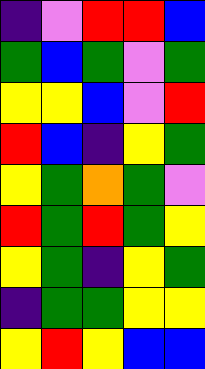[["indigo", "violet", "red", "red", "blue"], ["green", "blue", "green", "violet", "green"], ["yellow", "yellow", "blue", "violet", "red"], ["red", "blue", "indigo", "yellow", "green"], ["yellow", "green", "orange", "green", "violet"], ["red", "green", "red", "green", "yellow"], ["yellow", "green", "indigo", "yellow", "green"], ["indigo", "green", "green", "yellow", "yellow"], ["yellow", "red", "yellow", "blue", "blue"]]